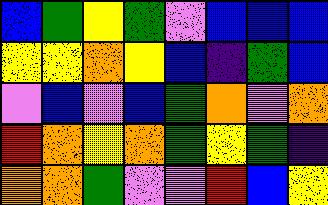[["blue", "green", "yellow", "green", "violet", "blue", "blue", "blue"], ["yellow", "yellow", "orange", "yellow", "blue", "indigo", "green", "blue"], ["violet", "blue", "violet", "blue", "green", "orange", "violet", "orange"], ["red", "orange", "yellow", "orange", "green", "yellow", "green", "indigo"], ["orange", "orange", "green", "violet", "violet", "red", "blue", "yellow"]]